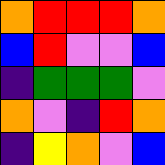[["orange", "red", "red", "red", "orange"], ["blue", "red", "violet", "violet", "blue"], ["indigo", "green", "green", "green", "violet"], ["orange", "violet", "indigo", "red", "orange"], ["indigo", "yellow", "orange", "violet", "blue"]]